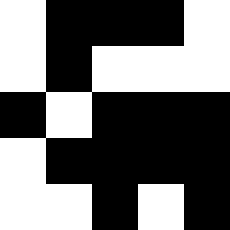[["white", "black", "black", "black", "white"], ["white", "black", "white", "white", "white"], ["black", "white", "black", "black", "black"], ["white", "black", "black", "black", "black"], ["white", "white", "black", "white", "black"]]